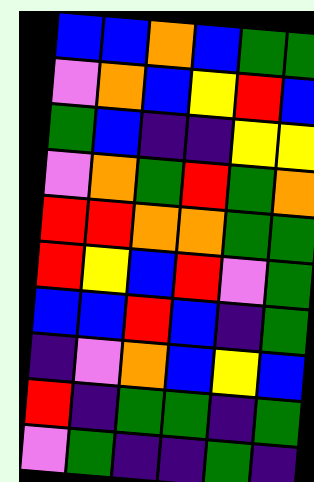[["blue", "blue", "orange", "blue", "green", "green"], ["violet", "orange", "blue", "yellow", "red", "blue"], ["green", "blue", "indigo", "indigo", "yellow", "yellow"], ["violet", "orange", "green", "red", "green", "orange"], ["red", "red", "orange", "orange", "green", "green"], ["red", "yellow", "blue", "red", "violet", "green"], ["blue", "blue", "red", "blue", "indigo", "green"], ["indigo", "violet", "orange", "blue", "yellow", "blue"], ["red", "indigo", "green", "green", "indigo", "green"], ["violet", "green", "indigo", "indigo", "green", "indigo"]]